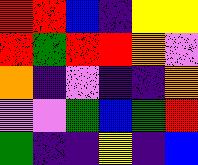[["red", "red", "blue", "indigo", "yellow", "yellow"], ["red", "green", "red", "red", "orange", "violet"], ["orange", "indigo", "violet", "indigo", "indigo", "orange"], ["violet", "violet", "green", "blue", "green", "red"], ["green", "indigo", "indigo", "yellow", "indigo", "blue"]]